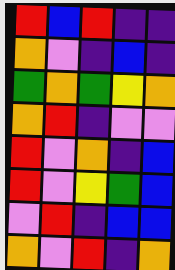[["red", "blue", "red", "indigo", "indigo"], ["orange", "violet", "indigo", "blue", "indigo"], ["green", "orange", "green", "yellow", "orange"], ["orange", "red", "indigo", "violet", "violet"], ["red", "violet", "orange", "indigo", "blue"], ["red", "violet", "yellow", "green", "blue"], ["violet", "red", "indigo", "blue", "blue"], ["orange", "violet", "red", "indigo", "orange"]]